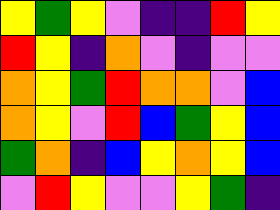[["yellow", "green", "yellow", "violet", "indigo", "indigo", "red", "yellow"], ["red", "yellow", "indigo", "orange", "violet", "indigo", "violet", "violet"], ["orange", "yellow", "green", "red", "orange", "orange", "violet", "blue"], ["orange", "yellow", "violet", "red", "blue", "green", "yellow", "blue"], ["green", "orange", "indigo", "blue", "yellow", "orange", "yellow", "blue"], ["violet", "red", "yellow", "violet", "violet", "yellow", "green", "indigo"]]